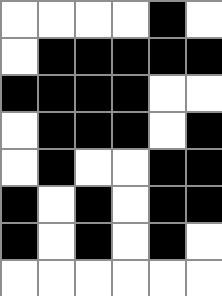[["white", "white", "white", "white", "black", "white"], ["white", "black", "black", "black", "black", "black"], ["black", "black", "black", "black", "white", "white"], ["white", "black", "black", "black", "white", "black"], ["white", "black", "white", "white", "black", "black"], ["black", "white", "black", "white", "black", "black"], ["black", "white", "black", "white", "black", "white"], ["white", "white", "white", "white", "white", "white"]]